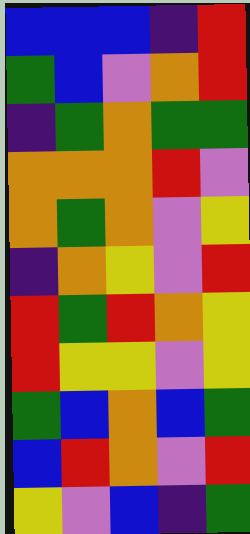[["blue", "blue", "blue", "indigo", "red"], ["green", "blue", "violet", "orange", "red"], ["indigo", "green", "orange", "green", "green"], ["orange", "orange", "orange", "red", "violet"], ["orange", "green", "orange", "violet", "yellow"], ["indigo", "orange", "yellow", "violet", "red"], ["red", "green", "red", "orange", "yellow"], ["red", "yellow", "yellow", "violet", "yellow"], ["green", "blue", "orange", "blue", "green"], ["blue", "red", "orange", "violet", "red"], ["yellow", "violet", "blue", "indigo", "green"]]